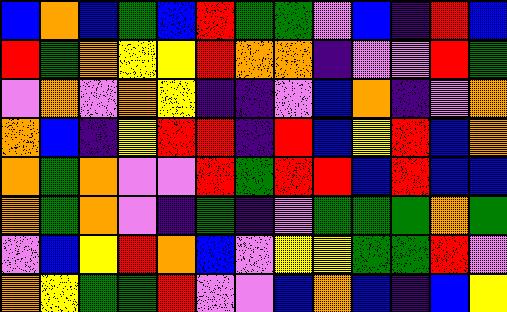[["blue", "orange", "blue", "green", "blue", "red", "green", "green", "violet", "blue", "indigo", "red", "blue"], ["red", "green", "orange", "yellow", "yellow", "red", "orange", "orange", "indigo", "violet", "violet", "red", "green"], ["violet", "orange", "violet", "orange", "yellow", "indigo", "indigo", "violet", "blue", "orange", "indigo", "violet", "orange"], ["orange", "blue", "indigo", "yellow", "red", "red", "indigo", "red", "blue", "yellow", "red", "blue", "orange"], ["orange", "green", "orange", "violet", "violet", "red", "green", "red", "red", "blue", "red", "blue", "blue"], ["orange", "green", "orange", "violet", "indigo", "green", "indigo", "violet", "green", "green", "green", "orange", "green"], ["violet", "blue", "yellow", "red", "orange", "blue", "violet", "yellow", "yellow", "green", "green", "red", "violet"], ["orange", "yellow", "green", "green", "red", "violet", "violet", "blue", "orange", "blue", "indigo", "blue", "yellow"]]